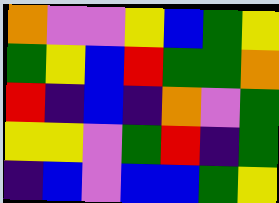[["orange", "violet", "violet", "yellow", "blue", "green", "yellow"], ["green", "yellow", "blue", "red", "green", "green", "orange"], ["red", "indigo", "blue", "indigo", "orange", "violet", "green"], ["yellow", "yellow", "violet", "green", "red", "indigo", "green"], ["indigo", "blue", "violet", "blue", "blue", "green", "yellow"]]